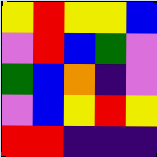[["yellow", "red", "yellow", "yellow", "blue"], ["violet", "red", "blue", "green", "violet"], ["green", "blue", "orange", "indigo", "violet"], ["violet", "blue", "yellow", "red", "yellow"], ["red", "red", "indigo", "indigo", "indigo"]]